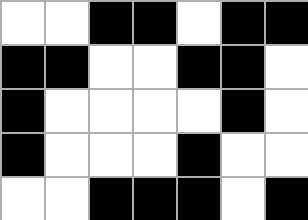[["white", "white", "black", "black", "white", "black", "black"], ["black", "black", "white", "white", "black", "black", "white"], ["black", "white", "white", "white", "white", "black", "white"], ["black", "white", "white", "white", "black", "white", "white"], ["white", "white", "black", "black", "black", "white", "black"]]